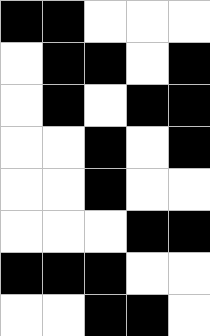[["black", "black", "white", "white", "white"], ["white", "black", "black", "white", "black"], ["white", "black", "white", "black", "black"], ["white", "white", "black", "white", "black"], ["white", "white", "black", "white", "white"], ["white", "white", "white", "black", "black"], ["black", "black", "black", "white", "white"], ["white", "white", "black", "black", "white"]]